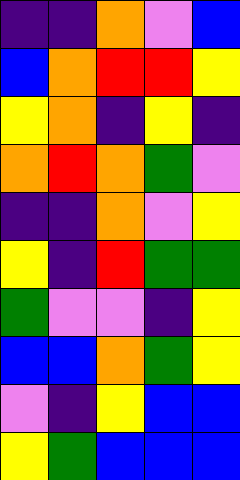[["indigo", "indigo", "orange", "violet", "blue"], ["blue", "orange", "red", "red", "yellow"], ["yellow", "orange", "indigo", "yellow", "indigo"], ["orange", "red", "orange", "green", "violet"], ["indigo", "indigo", "orange", "violet", "yellow"], ["yellow", "indigo", "red", "green", "green"], ["green", "violet", "violet", "indigo", "yellow"], ["blue", "blue", "orange", "green", "yellow"], ["violet", "indigo", "yellow", "blue", "blue"], ["yellow", "green", "blue", "blue", "blue"]]